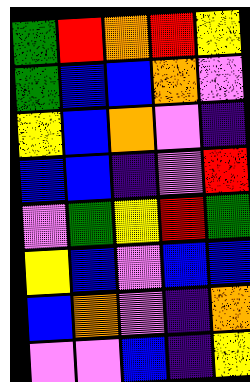[["green", "red", "orange", "red", "yellow"], ["green", "blue", "blue", "orange", "violet"], ["yellow", "blue", "orange", "violet", "indigo"], ["blue", "blue", "indigo", "violet", "red"], ["violet", "green", "yellow", "red", "green"], ["yellow", "blue", "violet", "blue", "blue"], ["blue", "orange", "violet", "indigo", "orange"], ["violet", "violet", "blue", "indigo", "yellow"]]